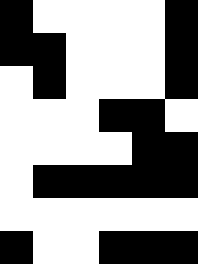[["black", "white", "white", "white", "white", "black"], ["black", "black", "white", "white", "white", "black"], ["white", "black", "white", "white", "white", "black"], ["white", "white", "white", "black", "black", "white"], ["white", "white", "white", "white", "black", "black"], ["white", "black", "black", "black", "black", "black"], ["white", "white", "white", "white", "white", "white"], ["black", "white", "white", "black", "black", "black"]]